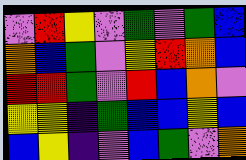[["violet", "red", "yellow", "violet", "green", "violet", "green", "blue"], ["orange", "blue", "green", "violet", "yellow", "red", "orange", "blue"], ["red", "red", "green", "violet", "red", "blue", "orange", "violet"], ["yellow", "yellow", "indigo", "green", "blue", "blue", "yellow", "blue"], ["blue", "yellow", "indigo", "violet", "blue", "green", "violet", "orange"]]